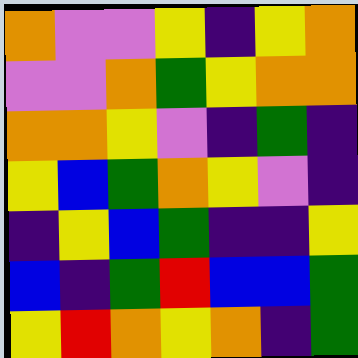[["orange", "violet", "violet", "yellow", "indigo", "yellow", "orange"], ["violet", "violet", "orange", "green", "yellow", "orange", "orange"], ["orange", "orange", "yellow", "violet", "indigo", "green", "indigo"], ["yellow", "blue", "green", "orange", "yellow", "violet", "indigo"], ["indigo", "yellow", "blue", "green", "indigo", "indigo", "yellow"], ["blue", "indigo", "green", "red", "blue", "blue", "green"], ["yellow", "red", "orange", "yellow", "orange", "indigo", "green"]]